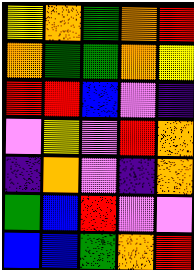[["yellow", "orange", "green", "orange", "red"], ["orange", "green", "green", "orange", "yellow"], ["red", "red", "blue", "violet", "indigo"], ["violet", "yellow", "violet", "red", "orange"], ["indigo", "orange", "violet", "indigo", "orange"], ["green", "blue", "red", "violet", "violet"], ["blue", "blue", "green", "orange", "red"]]